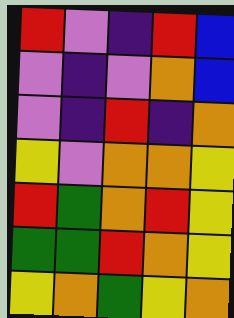[["red", "violet", "indigo", "red", "blue"], ["violet", "indigo", "violet", "orange", "blue"], ["violet", "indigo", "red", "indigo", "orange"], ["yellow", "violet", "orange", "orange", "yellow"], ["red", "green", "orange", "red", "yellow"], ["green", "green", "red", "orange", "yellow"], ["yellow", "orange", "green", "yellow", "orange"]]